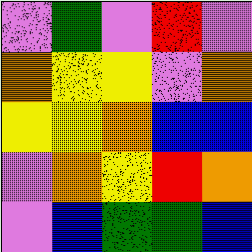[["violet", "green", "violet", "red", "violet"], ["orange", "yellow", "yellow", "violet", "orange"], ["yellow", "yellow", "orange", "blue", "blue"], ["violet", "orange", "yellow", "red", "orange"], ["violet", "blue", "green", "green", "blue"]]